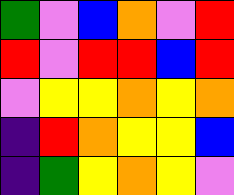[["green", "violet", "blue", "orange", "violet", "red"], ["red", "violet", "red", "red", "blue", "red"], ["violet", "yellow", "yellow", "orange", "yellow", "orange"], ["indigo", "red", "orange", "yellow", "yellow", "blue"], ["indigo", "green", "yellow", "orange", "yellow", "violet"]]